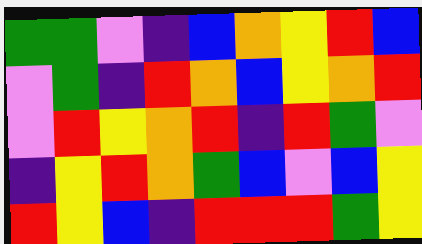[["green", "green", "violet", "indigo", "blue", "orange", "yellow", "red", "blue"], ["violet", "green", "indigo", "red", "orange", "blue", "yellow", "orange", "red"], ["violet", "red", "yellow", "orange", "red", "indigo", "red", "green", "violet"], ["indigo", "yellow", "red", "orange", "green", "blue", "violet", "blue", "yellow"], ["red", "yellow", "blue", "indigo", "red", "red", "red", "green", "yellow"]]